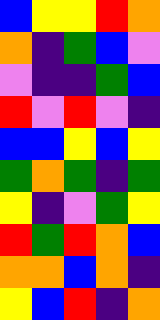[["blue", "yellow", "yellow", "red", "orange"], ["orange", "indigo", "green", "blue", "violet"], ["violet", "indigo", "indigo", "green", "blue"], ["red", "violet", "red", "violet", "indigo"], ["blue", "blue", "yellow", "blue", "yellow"], ["green", "orange", "green", "indigo", "green"], ["yellow", "indigo", "violet", "green", "yellow"], ["red", "green", "red", "orange", "blue"], ["orange", "orange", "blue", "orange", "indigo"], ["yellow", "blue", "red", "indigo", "orange"]]